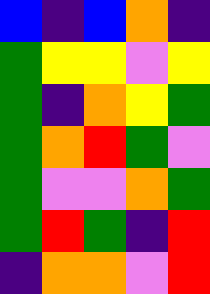[["blue", "indigo", "blue", "orange", "indigo"], ["green", "yellow", "yellow", "violet", "yellow"], ["green", "indigo", "orange", "yellow", "green"], ["green", "orange", "red", "green", "violet"], ["green", "violet", "violet", "orange", "green"], ["green", "red", "green", "indigo", "red"], ["indigo", "orange", "orange", "violet", "red"]]